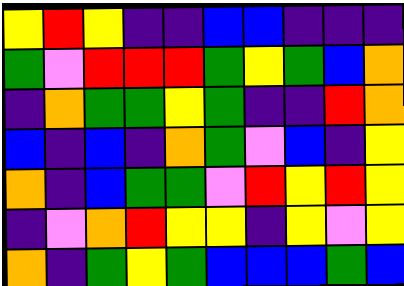[["yellow", "red", "yellow", "indigo", "indigo", "blue", "blue", "indigo", "indigo", "indigo"], ["green", "violet", "red", "red", "red", "green", "yellow", "green", "blue", "orange"], ["indigo", "orange", "green", "green", "yellow", "green", "indigo", "indigo", "red", "orange"], ["blue", "indigo", "blue", "indigo", "orange", "green", "violet", "blue", "indigo", "yellow"], ["orange", "indigo", "blue", "green", "green", "violet", "red", "yellow", "red", "yellow"], ["indigo", "violet", "orange", "red", "yellow", "yellow", "indigo", "yellow", "violet", "yellow"], ["orange", "indigo", "green", "yellow", "green", "blue", "blue", "blue", "green", "blue"]]